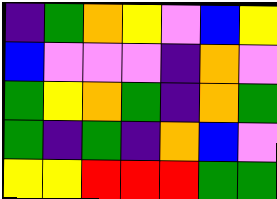[["indigo", "green", "orange", "yellow", "violet", "blue", "yellow"], ["blue", "violet", "violet", "violet", "indigo", "orange", "violet"], ["green", "yellow", "orange", "green", "indigo", "orange", "green"], ["green", "indigo", "green", "indigo", "orange", "blue", "violet"], ["yellow", "yellow", "red", "red", "red", "green", "green"]]